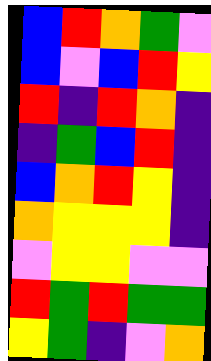[["blue", "red", "orange", "green", "violet"], ["blue", "violet", "blue", "red", "yellow"], ["red", "indigo", "red", "orange", "indigo"], ["indigo", "green", "blue", "red", "indigo"], ["blue", "orange", "red", "yellow", "indigo"], ["orange", "yellow", "yellow", "yellow", "indigo"], ["violet", "yellow", "yellow", "violet", "violet"], ["red", "green", "red", "green", "green"], ["yellow", "green", "indigo", "violet", "orange"]]